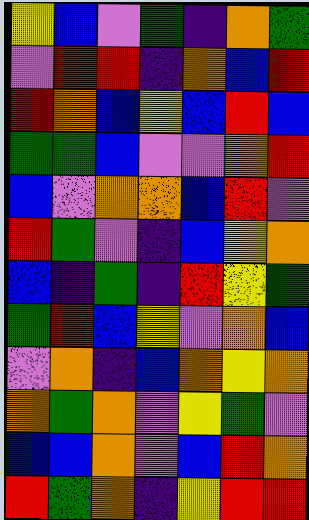[["yellow", "blue", "violet", "green", "indigo", "orange", "green"], ["violet", "red", "red", "indigo", "orange", "blue", "red"], ["red", "orange", "blue", "yellow", "blue", "red", "blue"], ["green", "green", "blue", "violet", "violet", "orange", "red"], ["blue", "violet", "orange", "orange", "blue", "red", "violet"], ["red", "green", "violet", "indigo", "blue", "yellow", "orange"], ["blue", "indigo", "green", "indigo", "red", "yellow", "green"], ["green", "red", "blue", "yellow", "violet", "orange", "blue"], ["violet", "orange", "indigo", "blue", "orange", "yellow", "orange"], ["orange", "green", "orange", "violet", "yellow", "green", "violet"], ["blue", "blue", "orange", "violet", "blue", "red", "orange"], ["red", "green", "orange", "indigo", "yellow", "red", "red"]]